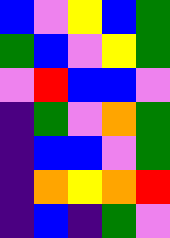[["blue", "violet", "yellow", "blue", "green"], ["green", "blue", "violet", "yellow", "green"], ["violet", "red", "blue", "blue", "violet"], ["indigo", "green", "violet", "orange", "green"], ["indigo", "blue", "blue", "violet", "green"], ["indigo", "orange", "yellow", "orange", "red"], ["indigo", "blue", "indigo", "green", "violet"]]